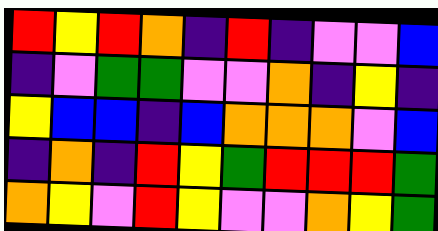[["red", "yellow", "red", "orange", "indigo", "red", "indigo", "violet", "violet", "blue"], ["indigo", "violet", "green", "green", "violet", "violet", "orange", "indigo", "yellow", "indigo"], ["yellow", "blue", "blue", "indigo", "blue", "orange", "orange", "orange", "violet", "blue"], ["indigo", "orange", "indigo", "red", "yellow", "green", "red", "red", "red", "green"], ["orange", "yellow", "violet", "red", "yellow", "violet", "violet", "orange", "yellow", "green"]]